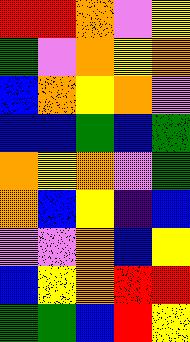[["red", "red", "orange", "violet", "yellow"], ["green", "violet", "orange", "yellow", "orange"], ["blue", "orange", "yellow", "orange", "violet"], ["blue", "blue", "green", "blue", "green"], ["orange", "yellow", "orange", "violet", "green"], ["orange", "blue", "yellow", "indigo", "blue"], ["violet", "violet", "orange", "blue", "yellow"], ["blue", "yellow", "orange", "red", "red"], ["green", "green", "blue", "red", "yellow"]]